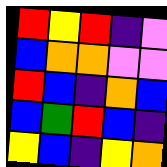[["red", "yellow", "red", "indigo", "violet"], ["blue", "orange", "orange", "violet", "violet"], ["red", "blue", "indigo", "orange", "blue"], ["blue", "green", "red", "blue", "indigo"], ["yellow", "blue", "indigo", "yellow", "orange"]]